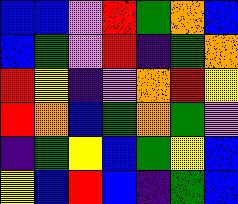[["blue", "blue", "violet", "red", "green", "orange", "blue"], ["blue", "green", "violet", "red", "indigo", "green", "orange"], ["red", "yellow", "indigo", "violet", "orange", "red", "yellow"], ["red", "orange", "blue", "green", "orange", "green", "violet"], ["indigo", "green", "yellow", "blue", "green", "yellow", "blue"], ["yellow", "blue", "red", "blue", "indigo", "green", "blue"]]